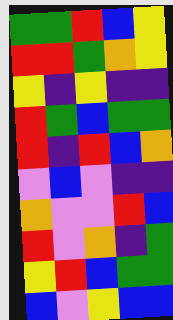[["green", "green", "red", "blue", "yellow"], ["red", "red", "green", "orange", "yellow"], ["yellow", "indigo", "yellow", "indigo", "indigo"], ["red", "green", "blue", "green", "green"], ["red", "indigo", "red", "blue", "orange"], ["violet", "blue", "violet", "indigo", "indigo"], ["orange", "violet", "violet", "red", "blue"], ["red", "violet", "orange", "indigo", "green"], ["yellow", "red", "blue", "green", "green"], ["blue", "violet", "yellow", "blue", "blue"]]